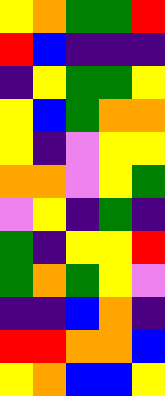[["yellow", "orange", "green", "green", "red"], ["red", "blue", "indigo", "indigo", "indigo"], ["indigo", "yellow", "green", "green", "yellow"], ["yellow", "blue", "green", "orange", "orange"], ["yellow", "indigo", "violet", "yellow", "yellow"], ["orange", "orange", "violet", "yellow", "green"], ["violet", "yellow", "indigo", "green", "indigo"], ["green", "indigo", "yellow", "yellow", "red"], ["green", "orange", "green", "yellow", "violet"], ["indigo", "indigo", "blue", "orange", "indigo"], ["red", "red", "orange", "orange", "blue"], ["yellow", "orange", "blue", "blue", "yellow"]]